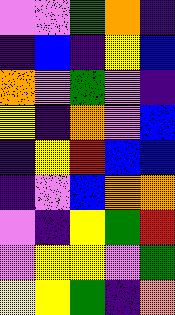[["violet", "violet", "green", "orange", "indigo"], ["indigo", "blue", "indigo", "yellow", "blue"], ["orange", "violet", "green", "violet", "indigo"], ["yellow", "indigo", "orange", "violet", "blue"], ["indigo", "yellow", "red", "blue", "blue"], ["indigo", "violet", "blue", "orange", "orange"], ["violet", "indigo", "yellow", "green", "red"], ["violet", "yellow", "yellow", "violet", "green"], ["yellow", "yellow", "green", "indigo", "orange"]]